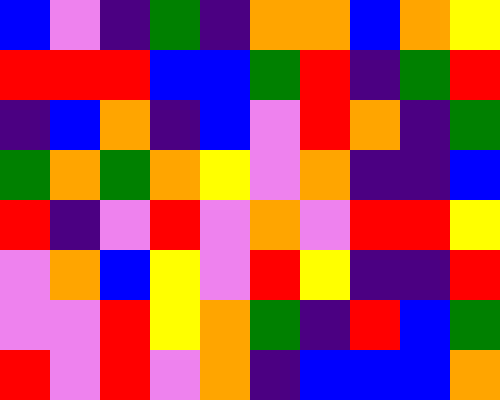[["blue", "violet", "indigo", "green", "indigo", "orange", "orange", "blue", "orange", "yellow"], ["red", "red", "red", "blue", "blue", "green", "red", "indigo", "green", "red"], ["indigo", "blue", "orange", "indigo", "blue", "violet", "red", "orange", "indigo", "green"], ["green", "orange", "green", "orange", "yellow", "violet", "orange", "indigo", "indigo", "blue"], ["red", "indigo", "violet", "red", "violet", "orange", "violet", "red", "red", "yellow"], ["violet", "orange", "blue", "yellow", "violet", "red", "yellow", "indigo", "indigo", "red"], ["violet", "violet", "red", "yellow", "orange", "green", "indigo", "red", "blue", "green"], ["red", "violet", "red", "violet", "orange", "indigo", "blue", "blue", "blue", "orange"]]